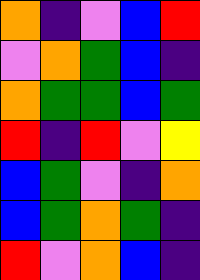[["orange", "indigo", "violet", "blue", "red"], ["violet", "orange", "green", "blue", "indigo"], ["orange", "green", "green", "blue", "green"], ["red", "indigo", "red", "violet", "yellow"], ["blue", "green", "violet", "indigo", "orange"], ["blue", "green", "orange", "green", "indigo"], ["red", "violet", "orange", "blue", "indigo"]]